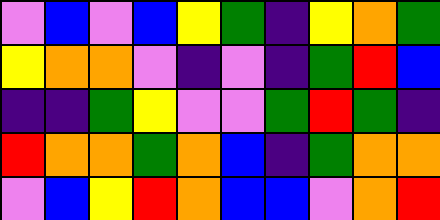[["violet", "blue", "violet", "blue", "yellow", "green", "indigo", "yellow", "orange", "green"], ["yellow", "orange", "orange", "violet", "indigo", "violet", "indigo", "green", "red", "blue"], ["indigo", "indigo", "green", "yellow", "violet", "violet", "green", "red", "green", "indigo"], ["red", "orange", "orange", "green", "orange", "blue", "indigo", "green", "orange", "orange"], ["violet", "blue", "yellow", "red", "orange", "blue", "blue", "violet", "orange", "red"]]